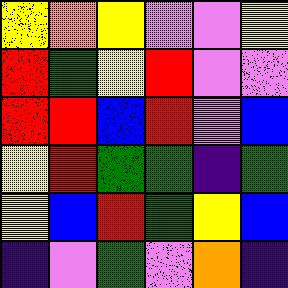[["yellow", "orange", "yellow", "violet", "violet", "yellow"], ["red", "green", "yellow", "red", "violet", "violet"], ["red", "red", "blue", "red", "violet", "blue"], ["yellow", "red", "green", "green", "indigo", "green"], ["yellow", "blue", "red", "green", "yellow", "blue"], ["indigo", "violet", "green", "violet", "orange", "indigo"]]